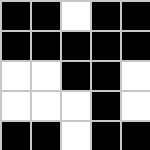[["black", "black", "white", "black", "black"], ["black", "black", "black", "black", "black"], ["white", "white", "black", "black", "white"], ["white", "white", "white", "black", "white"], ["black", "black", "white", "black", "black"]]